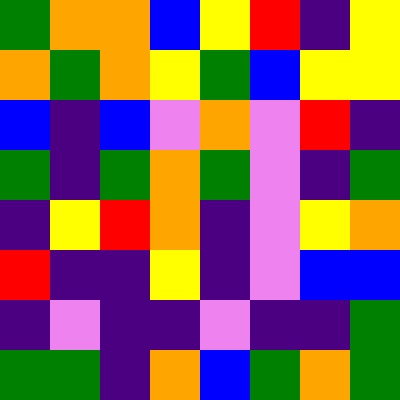[["green", "orange", "orange", "blue", "yellow", "red", "indigo", "yellow"], ["orange", "green", "orange", "yellow", "green", "blue", "yellow", "yellow"], ["blue", "indigo", "blue", "violet", "orange", "violet", "red", "indigo"], ["green", "indigo", "green", "orange", "green", "violet", "indigo", "green"], ["indigo", "yellow", "red", "orange", "indigo", "violet", "yellow", "orange"], ["red", "indigo", "indigo", "yellow", "indigo", "violet", "blue", "blue"], ["indigo", "violet", "indigo", "indigo", "violet", "indigo", "indigo", "green"], ["green", "green", "indigo", "orange", "blue", "green", "orange", "green"]]